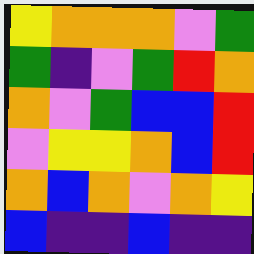[["yellow", "orange", "orange", "orange", "violet", "green"], ["green", "indigo", "violet", "green", "red", "orange"], ["orange", "violet", "green", "blue", "blue", "red"], ["violet", "yellow", "yellow", "orange", "blue", "red"], ["orange", "blue", "orange", "violet", "orange", "yellow"], ["blue", "indigo", "indigo", "blue", "indigo", "indigo"]]